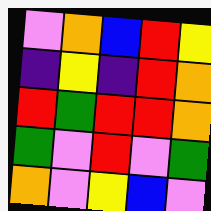[["violet", "orange", "blue", "red", "yellow"], ["indigo", "yellow", "indigo", "red", "orange"], ["red", "green", "red", "red", "orange"], ["green", "violet", "red", "violet", "green"], ["orange", "violet", "yellow", "blue", "violet"]]